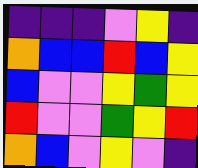[["indigo", "indigo", "indigo", "violet", "yellow", "indigo"], ["orange", "blue", "blue", "red", "blue", "yellow"], ["blue", "violet", "violet", "yellow", "green", "yellow"], ["red", "violet", "violet", "green", "yellow", "red"], ["orange", "blue", "violet", "yellow", "violet", "indigo"]]